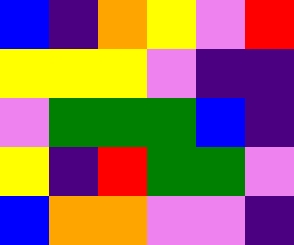[["blue", "indigo", "orange", "yellow", "violet", "red"], ["yellow", "yellow", "yellow", "violet", "indigo", "indigo"], ["violet", "green", "green", "green", "blue", "indigo"], ["yellow", "indigo", "red", "green", "green", "violet"], ["blue", "orange", "orange", "violet", "violet", "indigo"]]